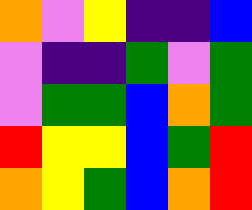[["orange", "violet", "yellow", "indigo", "indigo", "blue"], ["violet", "indigo", "indigo", "green", "violet", "green"], ["violet", "green", "green", "blue", "orange", "green"], ["red", "yellow", "yellow", "blue", "green", "red"], ["orange", "yellow", "green", "blue", "orange", "red"]]